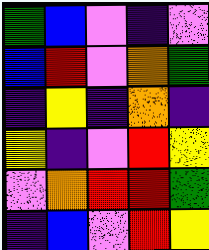[["green", "blue", "violet", "indigo", "violet"], ["blue", "red", "violet", "orange", "green"], ["indigo", "yellow", "indigo", "orange", "indigo"], ["yellow", "indigo", "violet", "red", "yellow"], ["violet", "orange", "red", "red", "green"], ["indigo", "blue", "violet", "red", "yellow"]]